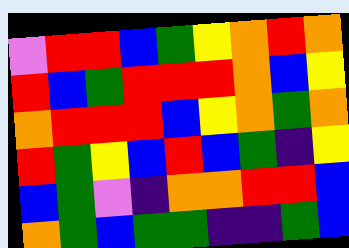[["violet", "red", "red", "blue", "green", "yellow", "orange", "red", "orange"], ["red", "blue", "green", "red", "red", "red", "orange", "blue", "yellow"], ["orange", "red", "red", "red", "blue", "yellow", "orange", "green", "orange"], ["red", "green", "yellow", "blue", "red", "blue", "green", "indigo", "yellow"], ["blue", "green", "violet", "indigo", "orange", "orange", "red", "red", "blue"], ["orange", "green", "blue", "green", "green", "indigo", "indigo", "green", "blue"]]